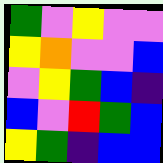[["green", "violet", "yellow", "violet", "violet"], ["yellow", "orange", "violet", "violet", "blue"], ["violet", "yellow", "green", "blue", "indigo"], ["blue", "violet", "red", "green", "blue"], ["yellow", "green", "indigo", "blue", "blue"]]